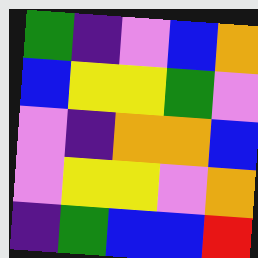[["green", "indigo", "violet", "blue", "orange"], ["blue", "yellow", "yellow", "green", "violet"], ["violet", "indigo", "orange", "orange", "blue"], ["violet", "yellow", "yellow", "violet", "orange"], ["indigo", "green", "blue", "blue", "red"]]